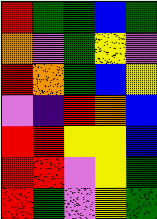[["red", "green", "green", "blue", "green"], ["orange", "violet", "green", "yellow", "violet"], ["red", "orange", "green", "blue", "yellow"], ["violet", "indigo", "red", "orange", "blue"], ["red", "red", "yellow", "yellow", "blue"], ["red", "red", "violet", "yellow", "green"], ["red", "green", "violet", "yellow", "green"]]